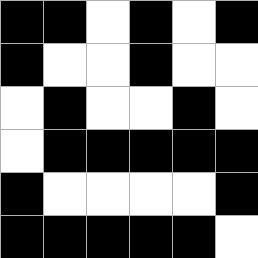[["black", "black", "white", "black", "white", "black"], ["black", "white", "white", "black", "white", "white"], ["white", "black", "white", "white", "black", "white"], ["white", "black", "black", "black", "black", "black"], ["black", "white", "white", "white", "white", "black"], ["black", "black", "black", "black", "black", "white"]]